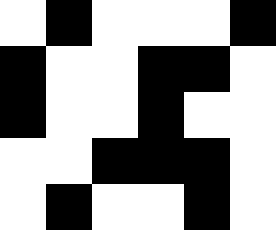[["white", "black", "white", "white", "white", "black"], ["black", "white", "white", "black", "black", "white"], ["black", "white", "white", "black", "white", "white"], ["white", "white", "black", "black", "black", "white"], ["white", "black", "white", "white", "black", "white"]]